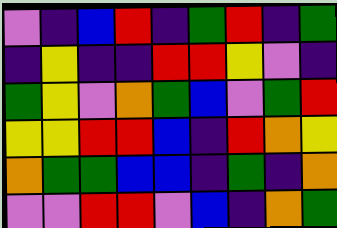[["violet", "indigo", "blue", "red", "indigo", "green", "red", "indigo", "green"], ["indigo", "yellow", "indigo", "indigo", "red", "red", "yellow", "violet", "indigo"], ["green", "yellow", "violet", "orange", "green", "blue", "violet", "green", "red"], ["yellow", "yellow", "red", "red", "blue", "indigo", "red", "orange", "yellow"], ["orange", "green", "green", "blue", "blue", "indigo", "green", "indigo", "orange"], ["violet", "violet", "red", "red", "violet", "blue", "indigo", "orange", "green"]]